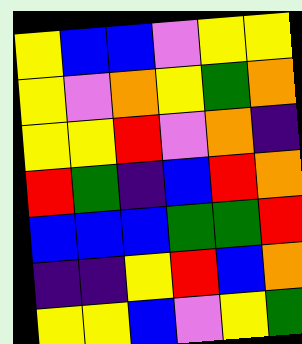[["yellow", "blue", "blue", "violet", "yellow", "yellow"], ["yellow", "violet", "orange", "yellow", "green", "orange"], ["yellow", "yellow", "red", "violet", "orange", "indigo"], ["red", "green", "indigo", "blue", "red", "orange"], ["blue", "blue", "blue", "green", "green", "red"], ["indigo", "indigo", "yellow", "red", "blue", "orange"], ["yellow", "yellow", "blue", "violet", "yellow", "green"]]